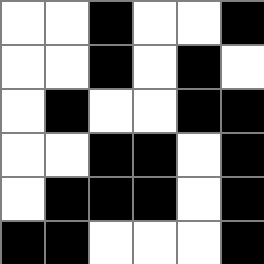[["white", "white", "black", "white", "white", "black"], ["white", "white", "black", "white", "black", "white"], ["white", "black", "white", "white", "black", "black"], ["white", "white", "black", "black", "white", "black"], ["white", "black", "black", "black", "white", "black"], ["black", "black", "white", "white", "white", "black"]]